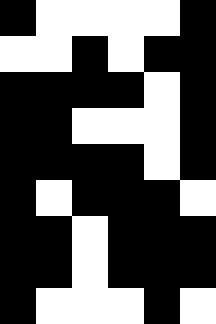[["black", "white", "white", "white", "white", "black"], ["white", "white", "black", "white", "black", "black"], ["black", "black", "black", "black", "white", "black"], ["black", "black", "white", "white", "white", "black"], ["black", "black", "black", "black", "white", "black"], ["black", "white", "black", "black", "black", "white"], ["black", "black", "white", "black", "black", "black"], ["black", "black", "white", "black", "black", "black"], ["black", "white", "white", "white", "black", "white"]]